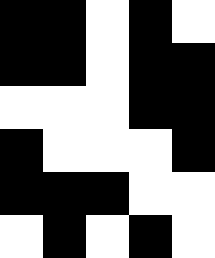[["black", "black", "white", "black", "white"], ["black", "black", "white", "black", "black"], ["white", "white", "white", "black", "black"], ["black", "white", "white", "white", "black"], ["black", "black", "black", "white", "white"], ["white", "black", "white", "black", "white"]]